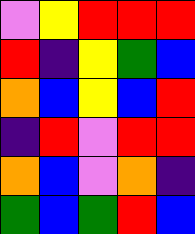[["violet", "yellow", "red", "red", "red"], ["red", "indigo", "yellow", "green", "blue"], ["orange", "blue", "yellow", "blue", "red"], ["indigo", "red", "violet", "red", "red"], ["orange", "blue", "violet", "orange", "indigo"], ["green", "blue", "green", "red", "blue"]]